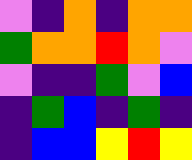[["violet", "indigo", "orange", "indigo", "orange", "orange"], ["green", "orange", "orange", "red", "orange", "violet"], ["violet", "indigo", "indigo", "green", "violet", "blue"], ["indigo", "green", "blue", "indigo", "green", "indigo"], ["indigo", "blue", "blue", "yellow", "red", "yellow"]]